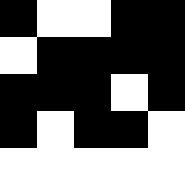[["black", "white", "white", "black", "black"], ["white", "black", "black", "black", "black"], ["black", "black", "black", "white", "black"], ["black", "white", "black", "black", "white"], ["white", "white", "white", "white", "white"]]